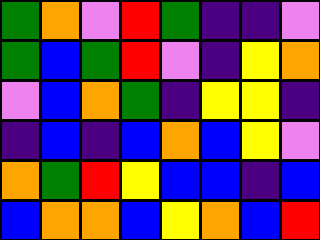[["green", "orange", "violet", "red", "green", "indigo", "indigo", "violet"], ["green", "blue", "green", "red", "violet", "indigo", "yellow", "orange"], ["violet", "blue", "orange", "green", "indigo", "yellow", "yellow", "indigo"], ["indigo", "blue", "indigo", "blue", "orange", "blue", "yellow", "violet"], ["orange", "green", "red", "yellow", "blue", "blue", "indigo", "blue"], ["blue", "orange", "orange", "blue", "yellow", "orange", "blue", "red"]]